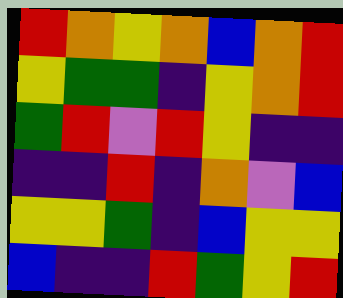[["red", "orange", "yellow", "orange", "blue", "orange", "red"], ["yellow", "green", "green", "indigo", "yellow", "orange", "red"], ["green", "red", "violet", "red", "yellow", "indigo", "indigo"], ["indigo", "indigo", "red", "indigo", "orange", "violet", "blue"], ["yellow", "yellow", "green", "indigo", "blue", "yellow", "yellow"], ["blue", "indigo", "indigo", "red", "green", "yellow", "red"]]